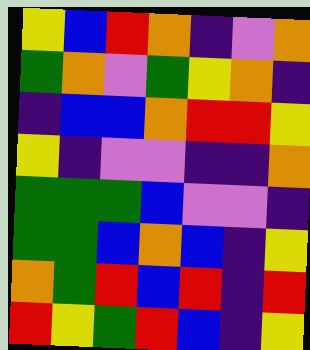[["yellow", "blue", "red", "orange", "indigo", "violet", "orange"], ["green", "orange", "violet", "green", "yellow", "orange", "indigo"], ["indigo", "blue", "blue", "orange", "red", "red", "yellow"], ["yellow", "indigo", "violet", "violet", "indigo", "indigo", "orange"], ["green", "green", "green", "blue", "violet", "violet", "indigo"], ["green", "green", "blue", "orange", "blue", "indigo", "yellow"], ["orange", "green", "red", "blue", "red", "indigo", "red"], ["red", "yellow", "green", "red", "blue", "indigo", "yellow"]]